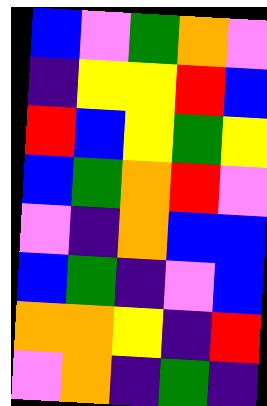[["blue", "violet", "green", "orange", "violet"], ["indigo", "yellow", "yellow", "red", "blue"], ["red", "blue", "yellow", "green", "yellow"], ["blue", "green", "orange", "red", "violet"], ["violet", "indigo", "orange", "blue", "blue"], ["blue", "green", "indigo", "violet", "blue"], ["orange", "orange", "yellow", "indigo", "red"], ["violet", "orange", "indigo", "green", "indigo"]]